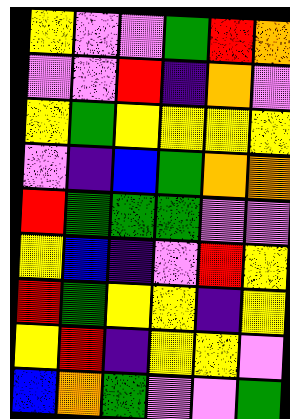[["yellow", "violet", "violet", "green", "red", "orange"], ["violet", "violet", "red", "indigo", "orange", "violet"], ["yellow", "green", "yellow", "yellow", "yellow", "yellow"], ["violet", "indigo", "blue", "green", "orange", "orange"], ["red", "green", "green", "green", "violet", "violet"], ["yellow", "blue", "indigo", "violet", "red", "yellow"], ["red", "green", "yellow", "yellow", "indigo", "yellow"], ["yellow", "red", "indigo", "yellow", "yellow", "violet"], ["blue", "orange", "green", "violet", "violet", "green"]]